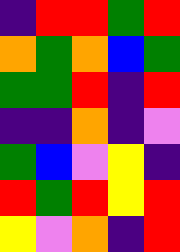[["indigo", "red", "red", "green", "red"], ["orange", "green", "orange", "blue", "green"], ["green", "green", "red", "indigo", "red"], ["indigo", "indigo", "orange", "indigo", "violet"], ["green", "blue", "violet", "yellow", "indigo"], ["red", "green", "red", "yellow", "red"], ["yellow", "violet", "orange", "indigo", "red"]]